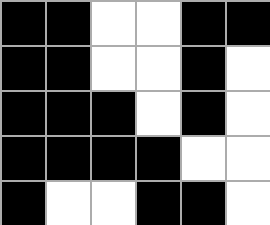[["black", "black", "white", "white", "black", "black"], ["black", "black", "white", "white", "black", "white"], ["black", "black", "black", "white", "black", "white"], ["black", "black", "black", "black", "white", "white"], ["black", "white", "white", "black", "black", "white"]]